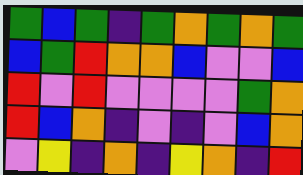[["green", "blue", "green", "indigo", "green", "orange", "green", "orange", "green"], ["blue", "green", "red", "orange", "orange", "blue", "violet", "violet", "blue"], ["red", "violet", "red", "violet", "violet", "violet", "violet", "green", "orange"], ["red", "blue", "orange", "indigo", "violet", "indigo", "violet", "blue", "orange"], ["violet", "yellow", "indigo", "orange", "indigo", "yellow", "orange", "indigo", "red"]]